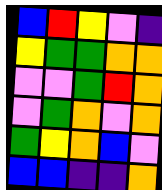[["blue", "red", "yellow", "violet", "indigo"], ["yellow", "green", "green", "orange", "orange"], ["violet", "violet", "green", "red", "orange"], ["violet", "green", "orange", "violet", "orange"], ["green", "yellow", "orange", "blue", "violet"], ["blue", "blue", "indigo", "indigo", "orange"]]